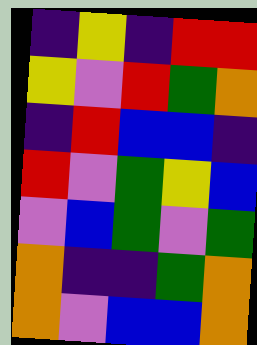[["indigo", "yellow", "indigo", "red", "red"], ["yellow", "violet", "red", "green", "orange"], ["indigo", "red", "blue", "blue", "indigo"], ["red", "violet", "green", "yellow", "blue"], ["violet", "blue", "green", "violet", "green"], ["orange", "indigo", "indigo", "green", "orange"], ["orange", "violet", "blue", "blue", "orange"]]